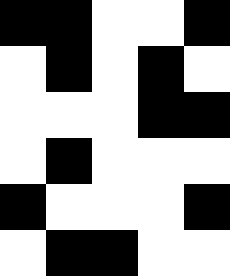[["black", "black", "white", "white", "black"], ["white", "black", "white", "black", "white"], ["white", "white", "white", "black", "black"], ["white", "black", "white", "white", "white"], ["black", "white", "white", "white", "black"], ["white", "black", "black", "white", "white"]]